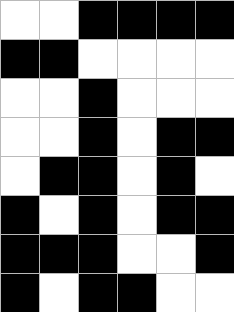[["white", "white", "black", "black", "black", "black"], ["black", "black", "white", "white", "white", "white"], ["white", "white", "black", "white", "white", "white"], ["white", "white", "black", "white", "black", "black"], ["white", "black", "black", "white", "black", "white"], ["black", "white", "black", "white", "black", "black"], ["black", "black", "black", "white", "white", "black"], ["black", "white", "black", "black", "white", "white"]]